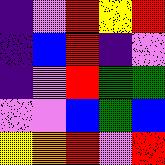[["indigo", "violet", "red", "yellow", "red"], ["indigo", "blue", "red", "indigo", "violet"], ["indigo", "violet", "red", "green", "green"], ["violet", "violet", "blue", "green", "blue"], ["yellow", "orange", "red", "violet", "red"]]